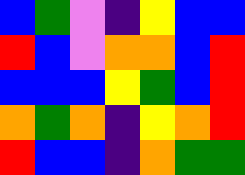[["blue", "green", "violet", "indigo", "yellow", "blue", "blue"], ["red", "blue", "violet", "orange", "orange", "blue", "red"], ["blue", "blue", "blue", "yellow", "green", "blue", "red"], ["orange", "green", "orange", "indigo", "yellow", "orange", "red"], ["red", "blue", "blue", "indigo", "orange", "green", "green"]]